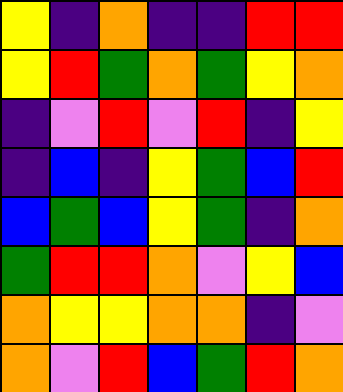[["yellow", "indigo", "orange", "indigo", "indigo", "red", "red"], ["yellow", "red", "green", "orange", "green", "yellow", "orange"], ["indigo", "violet", "red", "violet", "red", "indigo", "yellow"], ["indigo", "blue", "indigo", "yellow", "green", "blue", "red"], ["blue", "green", "blue", "yellow", "green", "indigo", "orange"], ["green", "red", "red", "orange", "violet", "yellow", "blue"], ["orange", "yellow", "yellow", "orange", "orange", "indigo", "violet"], ["orange", "violet", "red", "blue", "green", "red", "orange"]]